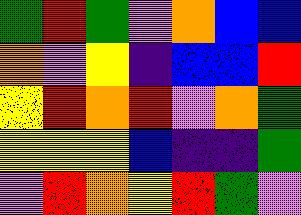[["green", "red", "green", "violet", "orange", "blue", "blue"], ["orange", "violet", "yellow", "indigo", "blue", "blue", "red"], ["yellow", "red", "orange", "red", "violet", "orange", "green"], ["yellow", "yellow", "yellow", "blue", "indigo", "indigo", "green"], ["violet", "red", "orange", "yellow", "red", "green", "violet"]]